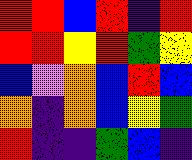[["red", "red", "blue", "red", "indigo", "red"], ["red", "red", "yellow", "red", "green", "yellow"], ["blue", "violet", "orange", "blue", "red", "blue"], ["orange", "indigo", "orange", "blue", "yellow", "green"], ["red", "indigo", "indigo", "green", "blue", "indigo"]]